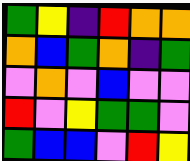[["green", "yellow", "indigo", "red", "orange", "orange"], ["orange", "blue", "green", "orange", "indigo", "green"], ["violet", "orange", "violet", "blue", "violet", "violet"], ["red", "violet", "yellow", "green", "green", "violet"], ["green", "blue", "blue", "violet", "red", "yellow"]]